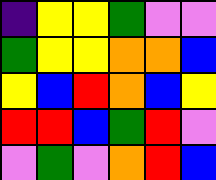[["indigo", "yellow", "yellow", "green", "violet", "violet"], ["green", "yellow", "yellow", "orange", "orange", "blue"], ["yellow", "blue", "red", "orange", "blue", "yellow"], ["red", "red", "blue", "green", "red", "violet"], ["violet", "green", "violet", "orange", "red", "blue"]]